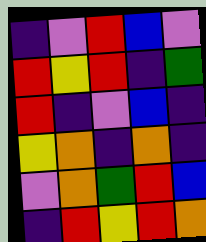[["indigo", "violet", "red", "blue", "violet"], ["red", "yellow", "red", "indigo", "green"], ["red", "indigo", "violet", "blue", "indigo"], ["yellow", "orange", "indigo", "orange", "indigo"], ["violet", "orange", "green", "red", "blue"], ["indigo", "red", "yellow", "red", "orange"]]